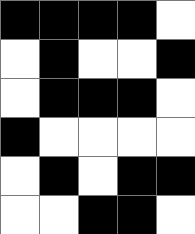[["black", "black", "black", "black", "white"], ["white", "black", "white", "white", "black"], ["white", "black", "black", "black", "white"], ["black", "white", "white", "white", "white"], ["white", "black", "white", "black", "black"], ["white", "white", "black", "black", "white"]]